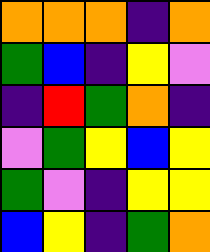[["orange", "orange", "orange", "indigo", "orange"], ["green", "blue", "indigo", "yellow", "violet"], ["indigo", "red", "green", "orange", "indigo"], ["violet", "green", "yellow", "blue", "yellow"], ["green", "violet", "indigo", "yellow", "yellow"], ["blue", "yellow", "indigo", "green", "orange"]]